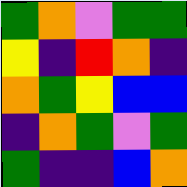[["green", "orange", "violet", "green", "green"], ["yellow", "indigo", "red", "orange", "indigo"], ["orange", "green", "yellow", "blue", "blue"], ["indigo", "orange", "green", "violet", "green"], ["green", "indigo", "indigo", "blue", "orange"]]